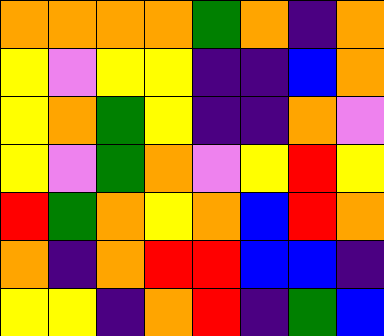[["orange", "orange", "orange", "orange", "green", "orange", "indigo", "orange"], ["yellow", "violet", "yellow", "yellow", "indigo", "indigo", "blue", "orange"], ["yellow", "orange", "green", "yellow", "indigo", "indigo", "orange", "violet"], ["yellow", "violet", "green", "orange", "violet", "yellow", "red", "yellow"], ["red", "green", "orange", "yellow", "orange", "blue", "red", "orange"], ["orange", "indigo", "orange", "red", "red", "blue", "blue", "indigo"], ["yellow", "yellow", "indigo", "orange", "red", "indigo", "green", "blue"]]